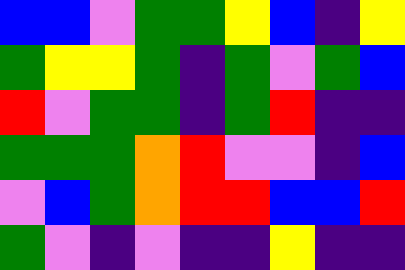[["blue", "blue", "violet", "green", "green", "yellow", "blue", "indigo", "yellow"], ["green", "yellow", "yellow", "green", "indigo", "green", "violet", "green", "blue"], ["red", "violet", "green", "green", "indigo", "green", "red", "indigo", "indigo"], ["green", "green", "green", "orange", "red", "violet", "violet", "indigo", "blue"], ["violet", "blue", "green", "orange", "red", "red", "blue", "blue", "red"], ["green", "violet", "indigo", "violet", "indigo", "indigo", "yellow", "indigo", "indigo"]]